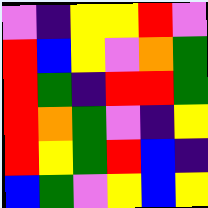[["violet", "indigo", "yellow", "yellow", "red", "violet"], ["red", "blue", "yellow", "violet", "orange", "green"], ["red", "green", "indigo", "red", "red", "green"], ["red", "orange", "green", "violet", "indigo", "yellow"], ["red", "yellow", "green", "red", "blue", "indigo"], ["blue", "green", "violet", "yellow", "blue", "yellow"]]